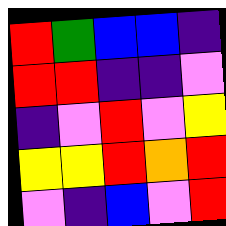[["red", "green", "blue", "blue", "indigo"], ["red", "red", "indigo", "indigo", "violet"], ["indigo", "violet", "red", "violet", "yellow"], ["yellow", "yellow", "red", "orange", "red"], ["violet", "indigo", "blue", "violet", "red"]]